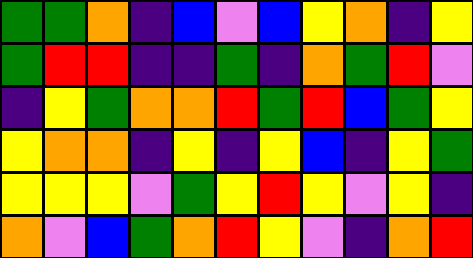[["green", "green", "orange", "indigo", "blue", "violet", "blue", "yellow", "orange", "indigo", "yellow"], ["green", "red", "red", "indigo", "indigo", "green", "indigo", "orange", "green", "red", "violet"], ["indigo", "yellow", "green", "orange", "orange", "red", "green", "red", "blue", "green", "yellow"], ["yellow", "orange", "orange", "indigo", "yellow", "indigo", "yellow", "blue", "indigo", "yellow", "green"], ["yellow", "yellow", "yellow", "violet", "green", "yellow", "red", "yellow", "violet", "yellow", "indigo"], ["orange", "violet", "blue", "green", "orange", "red", "yellow", "violet", "indigo", "orange", "red"]]